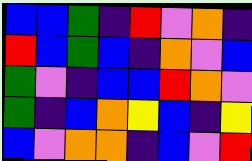[["blue", "blue", "green", "indigo", "red", "violet", "orange", "indigo"], ["red", "blue", "green", "blue", "indigo", "orange", "violet", "blue"], ["green", "violet", "indigo", "blue", "blue", "red", "orange", "violet"], ["green", "indigo", "blue", "orange", "yellow", "blue", "indigo", "yellow"], ["blue", "violet", "orange", "orange", "indigo", "blue", "violet", "red"]]